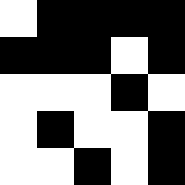[["white", "black", "black", "black", "black"], ["black", "black", "black", "white", "black"], ["white", "white", "white", "black", "white"], ["white", "black", "white", "white", "black"], ["white", "white", "black", "white", "black"]]